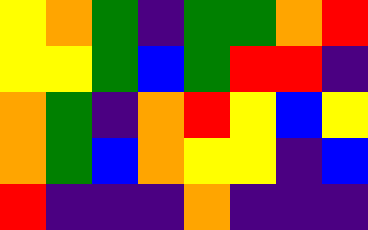[["yellow", "orange", "green", "indigo", "green", "green", "orange", "red"], ["yellow", "yellow", "green", "blue", "green", "red", "red", "indigo"], ["orange", "green", "indigo", "orange", "red", "yellow", "blue", "yellow"], ["orange", "green", "blue", "orange", "yellow", "yellow", "indigo", "blue"], ["red", "indigo", "indigo", "indigo", "orange", "indigo", "indigo", "indigo"]]